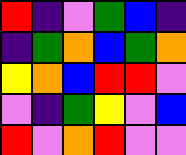[["red", "indigo", "violet", "green", "blue", "indigo"], ["indigo", "green", "orange", "blue", "green", "orange"], ["yellow", "orange", "blue", "red", "red", "violet"], ["violet", "indigo", "green", "yellow", "violet", "blue"], ["red", "violet", "orange", "red", "violet", "violet"]]